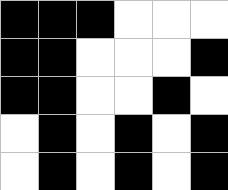[["black", "black", "black", "white", "white", "white"], ["black", "black", "white", "white", "white", "black"], ["black", "black", "white", "white", "black", "white"], ["white", "black", "white", "black", "white", "black"], ["white", "black", "white", "black", "white", "black"]]